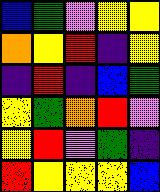[["blue", "green", "violet", "yellow", "yellow"], ["orange", "yellow", "red", "indigo", "yellow"], ["indigo", "red", "indigo", "blue", "green"], ["yellow", "green", "orange", "red", "violet"], ["yellow", "red", "violet", "green", "indigo"], ["red", "yellow", "yellow", "yellow", "blue"]]